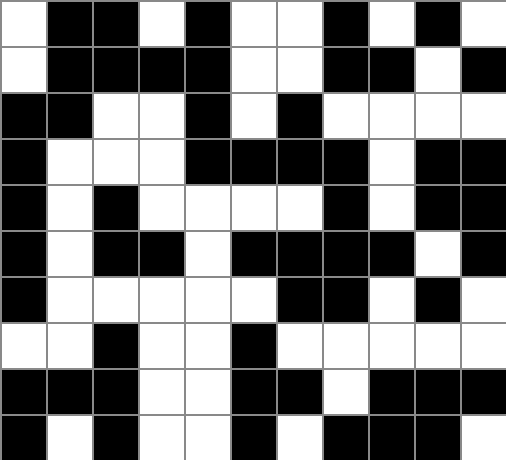[["white", "black", "black", "white", "black", "white", "white", "black", "white", "black", "white"], ["white", "black", "black", "black", "black", "white", "white", "black", "black", "white", "black"], ["black", "black", "white", "white", "black", "white", "black", "white", "white", "white", "white"], ["black", "white", "white", "white", "black", "black", "black", "black", "white", "black", "black"], ["black", "white", "black", "white", "white", "white", "white", "black", "white", "black", "black"], ["black", "white", "black", "black", "white", "black", "black", "black", "black", "white", "black"], ["black", "white", "white", "white", "white", "white", "black", "black", "white", "black", "white"], ["white", "white", "black", "white", "white", "black", "white", "white", "white", "white", "white"], ["black", "black", "black", "white", "white", "black", "black", "white", "black", "black", "black"], ["black", "white", "black", "white", "white", "black", "white", "black", "black", "black", "white"]]